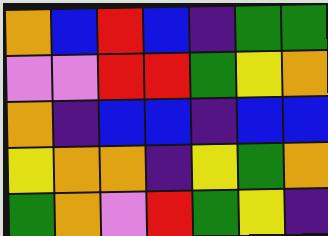[["orange", "blue", "red", "blue", "indigo", "green", "green"], ["violet", "violet", "red", "red", "green", "yellow", "orange"], ["orange", "indigo", "blue", "blue", "indigo", "blue", "blue"], ["yellow", "orange", "orange", "indigo", "yellow", "green", "orange"], ["green", "orange", "violet", "red", "green", "yellow", "indigo"]]